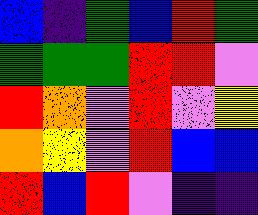[["blue", "indigo", "green", "blue", "red", "green"], ["green", "green", "green", "red", "red", "violet"], ["red", "orange", "violet", "red", "violet", "yellow"], ["orange", "yellow", "violet", "red", "blue", "blue"], ["red", "blue", "red", "violet", "indigo", "indigo"]]